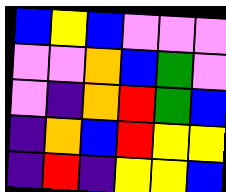[["blue", "yellow", "blue", "violet", "violet", "violet"], ["violet", "violet", "orange", "blue", "green", "violet"], ["violet", "indigo", "orange", "red", "green", "blue"], ["indigo", "orange", "blue", "red", "yellow", "yellow"], ["indigo", "red", "indigo", "yellow", "yellow", "blue"]]